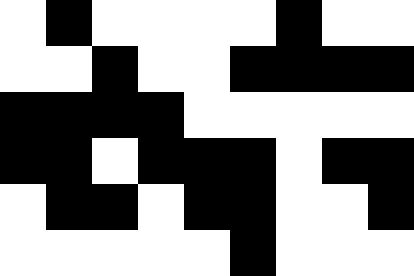[["white", "black", "white", "white", "white", "white", "black", "white", "white"], ["white", "white", "black", "white", "white", "black", "black", "black", "black"], ["black", "black", "black", "black", "white", "white", "white", "white", "white"], ["black", "black", "white", "black", "black", "black", "white", "black", "black"], ["white", "black", "black", "white", "black", "black", "white", "white", "black"], ["white", "white", "white", "white", "white", "black", "white", "white", "white"]]